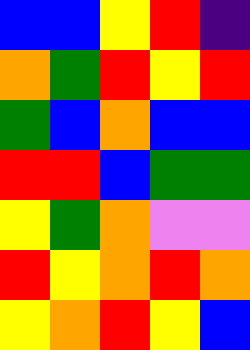[["blue", "blue", "yellow", "red", "indigo"], ["orange", "green", "red", "yellow", "red"], ["green", "blue", "orange", "blue", "blue"], ["red", "red", "blue", "green", "green"], ["yellow", "green", "orange", "violet", "violet"], ["red", "yellow", "orange", "red", "orange"], ["yellow", "orange", "red", "yellow", "blue"]]